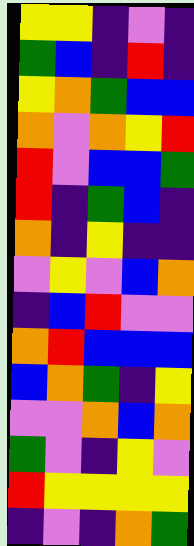[["yellow", "yellow", "indigo", "violet", "indigo"], ["green", "blue", "indigo", "red", "indigo"], ["yellow", "orange", "green", "blue", "blue"], ["orange", "violet", "orange", "yellow", "red"], ["red", "violet", "blue", "blue", "green"], ["red", "indigo", "green", "blue", "indigo"], ["orange", "indigo", "yellow", "indigo", "indigo"], ["violet", "yellow", "violet", "blue", "orange"], ["indigo", "blue", "red", "violet", "violet"], ["orange", "red", "blue", "blue", "blue"], ["blue", "orange", "green", "indigo", "yellow"], ["violet", "violet", "orange", "blue", "orange"], ["green", "violet", "indigo", "yellow", "violet"], ["red", "yellow", "yellow", "yellow", "yellow"], ["indigo", "violet", "indigo", "orange", "green"]]